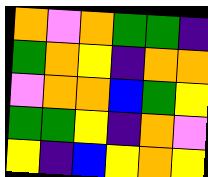[["orange", "violet", "orange", "green", "green", "indigo"], ["green", "orange", "yellow", "indigo", "orange", "orange"], ["violet", "orange", "orange", "blue", "green", "yellow"], ["green", "green", "yellow", "indigo", "orange", "violet"], ["yellow", "indigo", "blue", "yellow", "orange", "yellow"]]